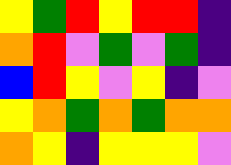[["yellow", "green", "red", "yellow", "red", "red", "indigo"], ["orange", "red", "violet", "green", "violet", "green", "indigo"], ["blue", "red", "yellow", "violet", "yellow", "indigo", "violet"], ["yellow", "orange", "green", "orange", "green", "orange", "orange"], ["orange", "yellow", "indigo", "yellow", "yellow", "yellow", "violet"]]